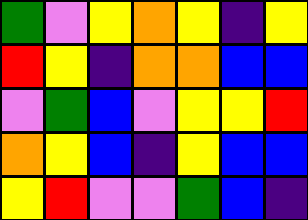[["green", "violet", "yellow", "orange", "yellow", "indigo", "yellow"], ["red", "yellow", "indigo", "orange", "orange", "blue", "blue"], ["violet", "green", "blue", "violet", "yellow", "yellow", "red"], ["orange", "yellow", "blue", "indigo", "yellow", "blue", "blue"], ["yellow", "red", "violet", "violet", "green", "blue", "indigo"]]